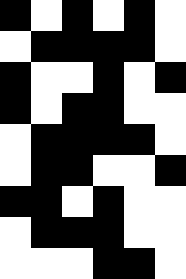[["black", "white", "black", "white", "black", "white"], ["white", "black", "black", "black", "black", "white"], ["black", "white", "white", "black", "white", "black"], ["black", "white", "black", "black", "white", "white"], ["white", "black", "black", "black", "black", "white"], ["white", "black", "black", "white", "white", "black"], ["black", "black", "white", "black", "white", "white"], ["white", "black", "black", "black", "white", "white"], ["white", "white", "white", "black", "black", "white"]]